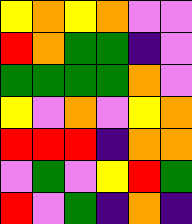[["yellow", "orange", "yellow", "orange", "violet", "violet"], ["red", "orange", "green", "green", "indigo", "violet"], ["green", "green", "green", "green", "orange", "violet"], ["yellow", "violet", "orange", "violet", "yellow", "orange"], ["red", "red", "red", "indigo", "orange", "orange"], ["violet", "green", "violet", "yellow", "red", "green"], ["red", "violet", "green", "indigo", "orange", "indigo"]]